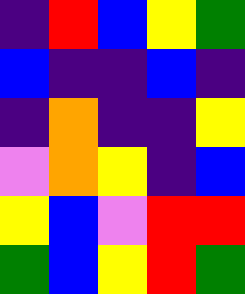[["indigo", "red", "blue", "yellow", "green"], ["blue", "indigo", "indigo", "blue", "indigo"], ["indigo", "orange", "indigo", "indigo", "yellow"], ["violet", "orange", "yellow", "indigo", "blue"], ["yellow", "blue", "violet", "red", "red"], ["green", "blue", "yellow", "red", "green"]]